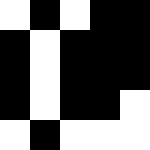[["white", "black", "white", "black", "black"], ["black", "white", "black", "black", "black"], ["black", "white", "black", "black", "black"], ["black", "white", "black", "black", "white"], ["white", "black", "white", "white", "white"]]